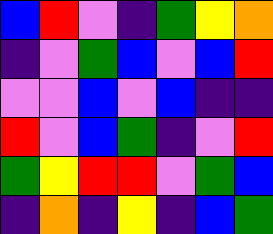[["blue", "red", "violet", "indigo", "green", "yellow", "orange"], ["indigo", "violet", "green", "blue", "violet", "blue", "red"], ["violet", "violet", "blue", "violet", "blue", "indigo", "indigo"], ["red", "violet", "blue", "green", "indigo", "violet", "red"], ["green", "yellow", "red", "red", "violet", "green", "blue"], ["indigo", "orange", "indigo", "yellow", "indigo", "blue", "green"]]